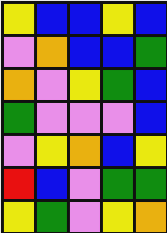[["yellow", "blue", "blue", "yellow", "blue"], ["violet", "orange", "blue", "blue", "green"], ["orange", "violet", "yellow", "green", "blue"], ["green", "violet", "violet", "violet", "blue"], ["violet", "yellow", "orange", "blue", "yellow"], ["red", "blue", "violet", "green", "green"], ["yellow", "green", "violet", "yellow", "orange"]]